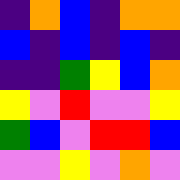[["indigo", "orange", "blue", "indigo", "orange", "orange"], ["blue", "indigo", "blue", "indigo", "blue", "indigo"], ["indigo", "indigo", "green", "yellow", "blue", "orange"], ["yellow", "violet", "red", "violet", "violet", "yellow"], ["green", "blue", "violet", "red", "red", "blue"], ["violet", "violet", "yellow", "violet", "orange", "violet"]]